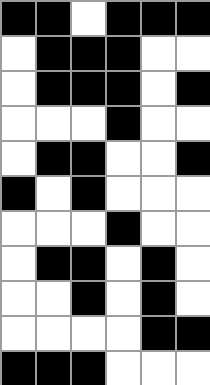[["black", "black", "white", "black", "black", "black"], ["white", "black", "black", "black", "white", "white"], ["white", "black", "black", "black", "white", "black"], ["white", "white", "white", "black", "white", "white"], ["white", "black", "black", "white", "white", "black"], ["black", "white", "black", "white", "white", "white"], ["white", "white", "white", "black", "white", "white"], ["white", "black", "black", "white", "black", "white"], ["white", "white", "black", "white", "black", "white"], ["white", "white", "white", "white", "black", "black"], ["black", "black", "black", "white", "white", "white"]]